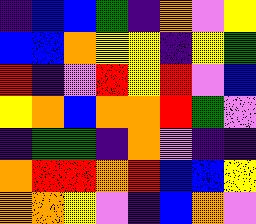[["indigo", "blue", "blue", "green", "indigo", "orange", "violet", "yellow"], ["blue", "blue", "orange", "yellow", "yellow", "indigo", "yellow", "green"], ["red", "indigo", "violet", "red", "yellow", "red", "violet", "blue"], ["yellow", "orange", "blue", "orange", "orange", "red", "green", "violet"], ["indigo", "green", "green", "indigo", "orange", "violet", "indigo", "indigo"], ["orange", "red", "red", "orange", "red", "blue", "blue", "yellow"], ["orange", "orange", "yellow", "violet", "indigo", "blue", "orange", "violet"]]